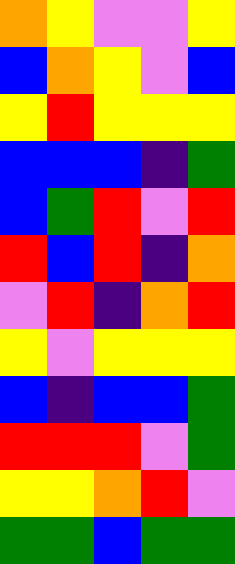[["orange", "yellow", "violet", "violet", "yellow"], ["blue", "orange", "yellow", "violet", "blue"], ["yellow", "red", "yellow", "yellow", "yellow"], ["blue", "blue", "blue", "indigo", "green"], ["blue", "green", "red", "violet", "red"], ["red", "blue", "red", "indigo", "orange"], ["violet", "red", "indigo", "orange", "red"], ["yellow", "violet", "yellow", "yellow", "yellow"], ["blue", "indigo", "blue", "blue", "green"], ["red", "red", "red", "violet", "green"], ["yellow", "yellow", "orange", "red", "violet"], ["green", "green", "blue", "green", "green"]]